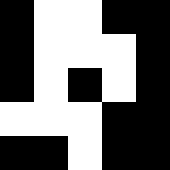[["black", "white", "white", "black", "black"], ["black", "white", "white", "white", "black"], ["black", "white", "black", "white", "black"], ["white", "white", "white", "black", "black"], ["black", "black", "white", "black", "black"]]